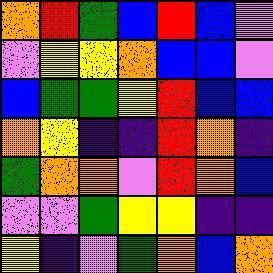[["orange", "red", "green", "blue", "red", "blue", "violet"], ["violet", "yellow", "yellow", "orange", "blue", "blue", "violet"], ["blue", "green", "green", "yellow", "red", "blue", "blue"], ["orange", "yellow", "indigo", "indigo", "red", "orange", "indigo"], ["green", "orange", "orange", "violet", "red", "orange", "blue"], ["violet", "violet", "green", "yellow", "yellow", "indigo", "indigo"], ["yellow", "indigo", "violet", "green", "orange", "blue", "orange"]]